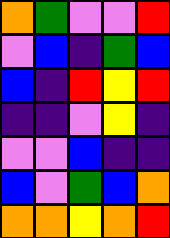[["orange", "green", "violet", "violet", "red"], ["violet", "blue", "indigo", "green", "blue"], ["blue", "indigo", "red", "yellow", "red"], ["indigo", "indigo", "violet", "yellow", "indigo"], ["violet", "violet", "blue", "indigo", "indigo"], ["blue", "violet", "green", "blue", "orange"], ["orange", "orange", "yellow", "orange", "red"]]